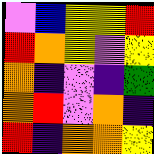[["violet", "blue", "yellow", "yellow", "red"], ["red", "orange", "yellow", "violet", "yellow"], ["orange", "indigo", "violet", "indigo", "green"], ["orange", "red", "violet", "orange", "indigo"], ["red", "indigo", "orange", "orange", "yellow"]]